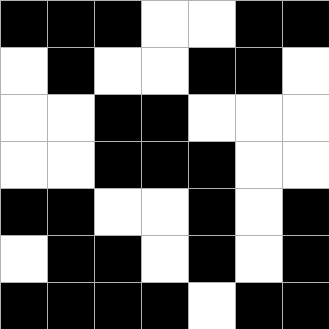[["black", "black", "black", "white", "white", "black", "black"], ["white", "black", "white", "white", "black", "black", "white"], ["white", "white", "black", "black", "white", "white", "white"], ["white", "white", "black", "black", "black", "white", "white"], ["black", "black", "white", "white", "black", "white", "black"], ["white", "black", "black", "white", "black", "white", "black"], ["black", "black", "black", "black", "white", "black", "black"]]